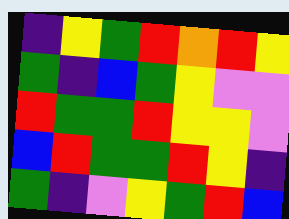[["indigo", "yellow", "green", "red", "orange", "red", "yellow"], ["green", "indigo", "blue", "green", "yellow", "violet", "violet"], ["red", "green", "green", "red", "yellow", "yellow", "violet"], ["blue", "red", "green", "green", "red", "yellow", "indigo"], ["green", "indigo", "violet", "yellow", "green", "red", "blue"]]